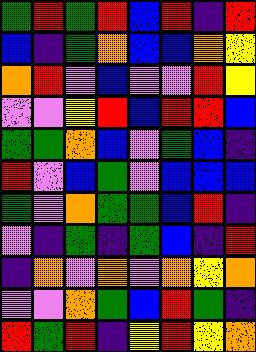[["green", "red", "green", "red", "blue", "red", "indigo", "red"], ["blue", "indigo", "green", "orange", "blue", "blue", "orange", "yellow"], ["orange", "red", "violet", "blue", "violet", "violet", "red", "yellow"], ["violet", "violet", "yellow", "red", "blue", "red", "red", "blue"], ["green", "green", "orange", "blue", "violet", "green", "blue", "indigo"], ["red", "violet", "blue", "green", "violet", "blue", "blue", "blue"], ["green", "violet", "orange", "green", "green", "blue", "red", "indigo"], ["violet", "indigo", "green", "indigo", "green", "blue", "indigo", "red"], ["indigo", "orange", "violet", "orange", "violet", "orange", "yellow", "orange"], ["violet", "violet", "orange", "green", "blue", "red", "green", "indigo"], ["red", "green", "red", "indigo", "yellow", "red", "yellow", "orange"]]